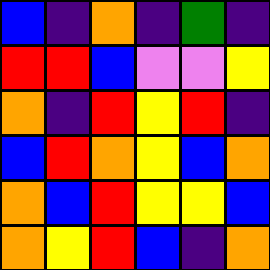[["blue", "indigo", "orange", "indigo", "green", "indigo"], ["red", "red", "blue", "violet", "violet", "yellow"], ["orange", "indigo", "red", "yellow", "red", "indigo"], ["blue", "red", "orange", "yellow", "blue", "orange"], ["orange", "blue", "red", "yellow", "yellow", "blue"], ["orange", "yellow", "red", "blue", "indigo", "orange"]]